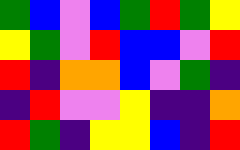[["green", "blue", "violet", "blue", "green", "red", "green", "yellow"], ["yellow", "green", "violet", "red", "blue", "blue", "violet", "red"], ["red", "indigo", "orange", "orange", "blue", "violet", "green", "indigo"], ["indigo", "red", "violet", "violet", "yellow", "indigo", "indigo", "orange"], ["red", "green", "indigo", "yellow", "yellow", "blue", "indigo", "red"]]